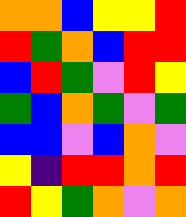[["orange", "orange", "blue", "yellow", "yellow", "red"], ["red", "green", "orange", "blue", "red", "red"], ["blue", "red", "green", "violet", "red", "yellow"], ["green", "blue", "orange", "green", "violet", "green"], ["blue", "blue", "violet", "blue", "orange", "violet"], ["yellow", "indigo", "red", "red", "orange", "red"], ["red", "yellow", "green", "orange", "violet", "orange"]]